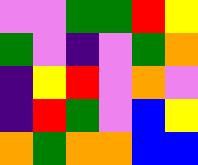[["violet", "violet", "green", "green", "red", "yellow"], ["green", "violet", "indigo", "violet", "green", "orange"], ["indigo", "yellow", "red", "violet", "orange", "violet"], ["indigo", "red", "green", "violet", "blue", "yellow"], ["orange", "green", "orange", "orange", "blue", "blue"]]